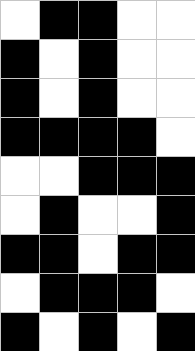[["white", "black", "black", "white", "white"], ["black", "white", "black", "white", "white"], ["black", "white", "black", "white", "white"], ["black", "black", "black", "black", "white"], ["white", "white", "black", "black", "black"], ["white", "black", "white", "white", "black"], ["black", "black", "white", "black", "black"], ["white", "black", "black", "black", "white"], ["black", "white", "black", "white", "black"]]